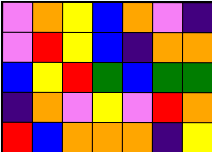[["violet", "orange", "yellow", "blue", "orange", "violet", "indigo"], ["violet", "red", "yellow", "blue", "indigo", "orange", "orange"], ["blue", "yellow", "red", "green", "blue", "green", "green"], ["indigo", "orange", "violet", "yellow", "violet", "red", "orange"], ["red", "blue", "orange", "orange", "orange", "indigo", "yellow"]]